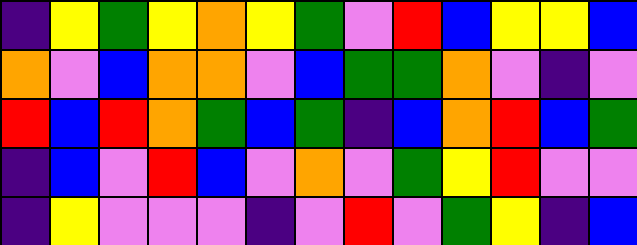[["indigo", "yellow", "green", "yellow", "orange", "yellow", "green", "violet", "red", "blue", "yellow", "yellow", "blue"], ["orange", "violet", "blue", "orange", "orange", "violet", "blue", "green", "green", "orange", "violet", "indigo", "violet"], ["red", "blue", "red", "orange", "green", "blue", "green", "indigo", "blue", "orange", "red", "blue", "green"], ["indigo", "blue", "violet", "red", "blue", "violet", "orange", "violet", "green", "yellow", "red", "violet", "violet"], ["indigo", "yellow", "violet", "violet", "violet", "indigo", "violet", "red", "violet", "green", "yellow", "indigo", "blue"]]